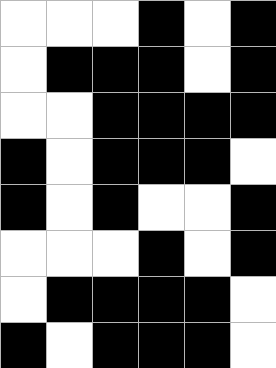[["white", "white", "white", "black", "white", "black"], ["white", "black", "black", "black", "white", "black"], ["white", "white", "black", "black", "black", "black"], ["black", "white", "black", "black", "black", "white"], ["black", "white", "black", "white", "white", "black"], ["white", "white", "white", "black", "white", "black"], ["white", "black", "black", "black", "black", "white"], ["black", "white", "black", "black", "black", "white"]]